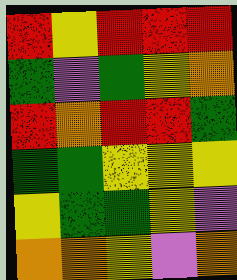[["red", "yellow", "red", "red", "red"], ["green", "violet", "green", "yellow", "orange"], ["red", "orange", "red", "red", "green"], ["green", "green", "yellow", "yellow", "yellow"], ["yellow", "green", "green", "yellow", "violet"], ["orange", "orange", "yellow", "violet", "orange"]]